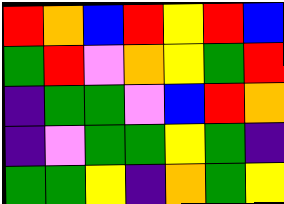[["red", "orange", "blue", "red", "yellow", "red", "blue"], ["green", "red", "violet", "orange", "yellow", "green", "red"], ["indigo", "green", "green", "violet", "blue", "red", "orange"], ["indigo", "violet", "green", "green", "yellow", "green", "indigo"], ["green", "green", "yellow", "indigo", "orange", "green", "yellow"]]